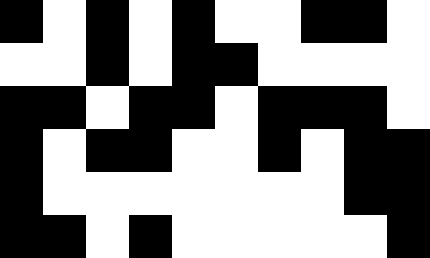[["black", "white", "black", "white", "black", "white", "white", "black", "black", "white"], ["white", "white", "black", "white", "black", "black", "white", "white", "white", "white"], ["black", "black", "white", "black", "black", "white", "black", "black", "black", "white"], ["black", "white", "black", "black", "white", "white", "black", "white", "black", "black"], ["black", "white", "white", "white", "white", "white", "white", "white", "black", "black"], ["black", "black", "white", "black", "white", "white", "white", "white", "white", "black"]]